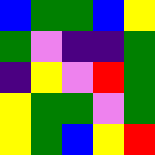[["blue", "green", "green", "blue", "yellow"], ["green", "violet", "indigo", "indigo", "green"], ["indigo", "yellow", "violet", "red", "green"], ["yellow", "green", "green", "violet", "green"], ["yellow", "green", "blue", "yellow", "red"]]